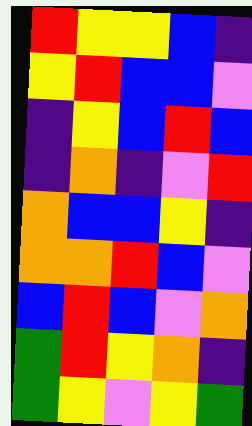[["red", "yellow", "yellow", "blue", "indigo"], ["yellow", "red", "blue", "blue", "violet"], ["indigo", "yellow", "blue", "red", "blue"], ["indigo", "orange", "indigo", "violet", "red"], ["orange", "blue", "blue", "yellow", "indigo"], ["orange", "orange", "red", "blue", "violet"], ["blue", "red", "blue", "violet", "orange"], ["green", "red", "yellow", "orange", "indigo"], ["green", "yellow", "violet", "yellow", "green"]]